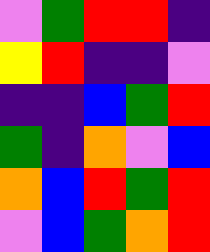[["violet", "green", "red", "red", "indigo"], ["yellow", "red", "indigo", "indigo", "violet"], ["indigo", "indigo", "blue", "green", "red"], ["green", "indigo", "orange", "violet", "blue"], ["orange", "blue", "red", "green", "red"], ["violet", "blue", "green", "orange", "red"]]